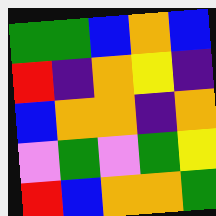[["green", "green", "blue", "orange", "blue"], ["red", "indigo", "orange", "yellow", "indigo"], ["blue", "orange", "orange", "indigo", "orange"], ["violet", "green", "violet", "green", "yellow"], ["red", "blue", "orange", "orange", "green"]]